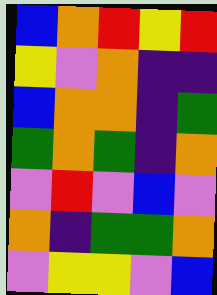[["blue", "orange", "red", "yellow", "red"], ["yellow", "violet", "orange", "indigo", "indigo"], ["blue", "orange", "orange", "indigo", "green"], ["green", "orange", "green", "indigo", "orange"], ["violet", "red", "violet", "blue", "violet"], ["orange", "indigo", "green", "green", "orange"], ["violet", "yellow", "yellow", "violet", "blue"]]